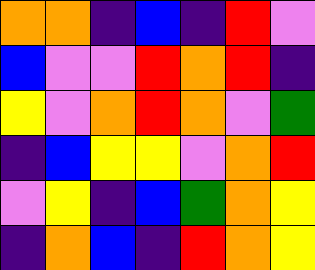[["orange", "orange", "indigo", "blue", "indigo", "red", "violet"], ["blue", "violet", "violet", "red", "orange", "red", "indigo"], ["yellow", "violet", "orange", "red", "orange", "violet", "green"], ["indigo", "blue", "yellow", "yellow", "violet", "orange", "red"], ["violet", "yellow", "indigo", "blue", "green", "orange", "yellow"], ["indigo", "orange", "blue", "indigo", "red", "orange", "yellow"]]